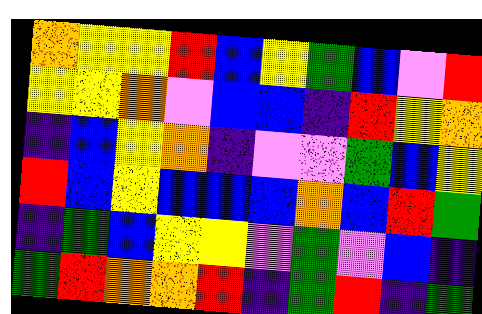[["orange", "yellow", "yellow", "red", "blue", "yellow", "green", "blue", "violet", "red"], ["yellow", "yellow", "orange", "violet", "blue", "blue", "indigo", "red", "yellow", "orange"], ["indigo", "blue", "yellow", "orange", "indigo", "violet", "violet", "green", "blue", "yellow"], ["red", "blue", "yellow", "blue", "blue", "blue", "orange", "blue", "red", "green"], ["indigo", "green", "blue", "yellow", "yellow", "violet", "green", "violet", "blue", "indigo"], ["green", "red", "orange", "orange", "red", "indigo", "green", "red", "indigo", "green"]]